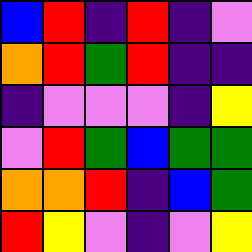[["blue", "red", "indigo", "red", "indigo", "violet"], ["orange", "red", "green", "red", "indigo", "indigo"], ["indigo", "violet", "violet", "violet", "indigo", "yellow"], ["violet", "red", "green", "blue", "green", "green"], ["orange", "orange", "red", "indigo", "blue", "green"], ["red", "yellow", "violet", "indigo", "violet", "yellow"]]